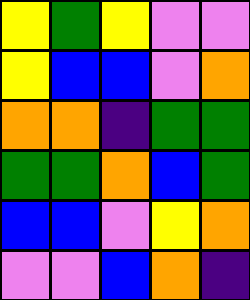[["yellow", "green", "yellow", "violet", "violet"], ["yellow", "blue", "blue", "violet", "orange"], ["orange", "orange", "indigo", "green", "green"], ["green", "green", "orange", "blue", "green"], ["blue", "blue", "violet", "yellow", "orange"], ["violet", "violet", "blue", "orange", "indigo"]]